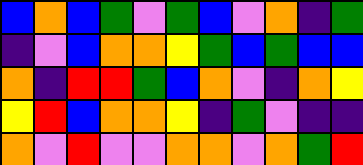[["blue", "orange", "blue", "green", "violet", "green", "blue", "violet", "orange", "indigo", "green"], ["indigo", "violet", "blue", "orange", "orange", "yellow", "green", "blue", "green", "blue", "blue"], ["orange", "indigo", "red", "red", "green", "blue", "orange", "violet", "indigo", "orange", "yellow"], ["yellow", "red", "blue", "orange", "orange", "yellow", "indigo", "green", "violet", "indigo", "indigo"], ["orange", "violet", "red", "violet", "violet", "orange", "orange", "violet", "orange", "green", "red"]]